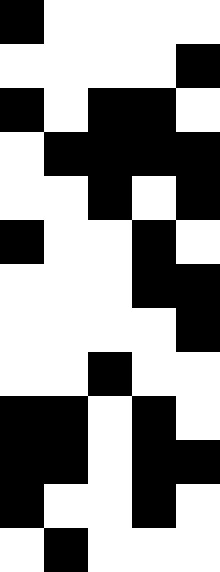[["black", "white", "white", "white", "white"], ["white", "white", "white", "white", "black"], ["black", "white", "black", "black", "white"], ["white", "black", "black", "black", "black"], ["white", "white", "black", "white", "black"], ["black", "white", "white", "black", "white"], ["white", "white", "white", "black", "black"], ["white", "white", "white", "white", "black"], ["white", "white", "black", "white", "white"], ["black", "black", "white", "black", "white"], ["black", "black", "white", "black", "black"], ["black", "white", "white", "black", "white"], ["white", "black", "white", "white", "white"]]